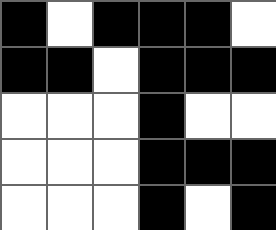[["black", "white", "black", "black", "black", "white"], ["black", "black", "white", "black", "black", "black"], ["white", "white", "white", "black", "white", "white"], ["white", "white", "white", "black", "black", "black"], ["white", "white", "white", "black", "white", "black"]]